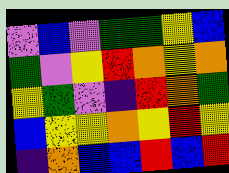[["violet", "blue", "violet", "green", "green", "yellow", "blue"], ["green", "violet", "yellow", "red", "orange", "yellow", "orange"], ["yellow", "green", "violet", "indigo", "red", "orange", "green"], ["blue", "yellow", "yellow", "orange", "yellow", "red", "yellow"], ["indigo", "orange", "blue", "blue", "red", "blue", "red"]]